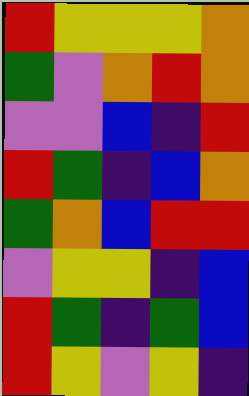[["red", "yellow", "yellow", "yellow", "orange"], ["green", "violet", "orange", "red", "orange"], ["violet", "violet", "blue", "indigo", "red"], ["red", "green", "indigo", "blue", "orange"], ["green", "orange", "blue", "red", "red"], ["violet", "yellow", "yellow", "indigo", "blue"], ["red", "green", "indigo", "green", "blue"], ["red", "yellow", "violet", "yellow", "indigo"]]